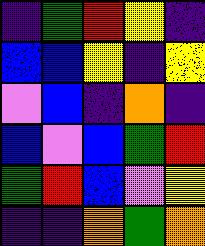[["indigo", "green", "red", "yellow", "indigo"], ["blue", "blue", "yellow", "indigo", "yellow"], ["violet", "blue", "indigo", "orange", "indigo"], ["blue", "violet", "blue", "green", "red"], ["green", "red", "blue", "violet", "yellow"], ["indigo", "indigo", "orange", "green", "orange"]]